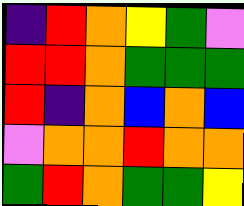[["indigo", "red", "orange", "yellow", "green", "violet"], ["red", "red", "orange", "green", "green", "green"], ["red", "indigo", "orange", "blue", "orange", "blue"], ["violet", "orange", "orange", "red", "orange", "orange"], ["green", "red", "orange", "green", "green", "yellow"]]